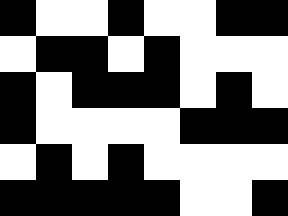[["black", "white", "white", "black", "white", "white", "black", "black"], ["white", "black", "black", "white", "black", "white", "white", "white"], ["black", "white", "black", "black", "black", "white", "black", "white"], ["black", "white", "white", "white", "white", "black", "black", "black"], ["white", "black", "white", "black", "white", "white", "white", "white"], ["black", "black", "black", "black", "black", "white", "white", "black"]]